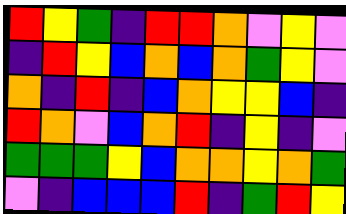[["red", "yellow", "green", "indigo", "red", "red", "orange", "violet", "yellow", "violet"], ["indigo", "red", "yellow", "blue", "orange", "blue", "orange", "green", "yellow", "violet"], ["orange", "indigo", "red", "indigo", "blue", "orange", "yellow", "yellow", "blue", "indigo"], ["red", "orange", "violet", "blue", "orange", "red", "indigo", "yellow", "indigo", "violet"], ["green", "green", "green", "yellow", "blue", "orange", "orange", "yellow", "orange", "green"], ["violet", "indigo", "blue", "blue", "blue", "red", "indigo", "green", "red", "yellow"]]